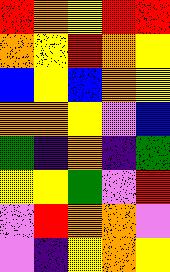[["red", "orange", "yellow", "red", "red"], ["orange", "yellow", "red", "orange", "yellow"], ["blue", "yellow", "blue", "orange", "yellow"], ["orange", "orange", "yellow", "violet", "blue"], ["green", "indigo", "orange", "indigo", "green"], ["yellow", "yellow", "green", "violet", "red"], ["violet", "red", "orange", "orange", "violet"], ["violet", "indigo", "yellow", "orange", "yellow"]]